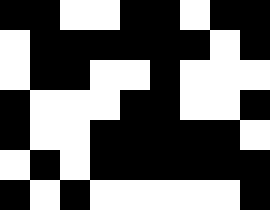[["black", "black", "white", "white", "black", "black", "white", "black", "black"], ["white", "black", "black", "black", "black", "black", "black", "white", "black"], ["white", "black", "black", "white", "white", "black", "white", "white", "white"], ["black", "white", "white", "white", "black", "black", "white", "white", "black"], ["black", "white", "white", "black", "black", "black", "black", "black", "white"], ["white", "black", "white", "black", "black", "black", "black", "black", "black"], ["black", "white", "black", "white", "white", "white", "white", "white", "black"]]